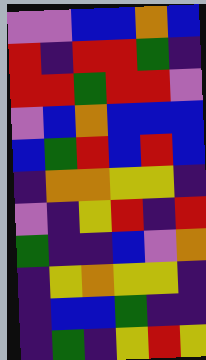[["violet", "violet", "blue", "blue", "orange", "blue"], ["red", "indigo", "red", "red", "green", "indigo"], ["red", "red", "green", "red", "red", "violet"], ["violet", "blue", "orange", "blue", "blue", "blue"], ["blue", "green", "red", "blue", "red", "blue"], ["indigo", "orange", "orange", "yellow", "yellow", "indigo"], ["violet", "indigo", "yellow", "red", "indigo", "red"], ["green", "indigo", "indigo", "blue", "violet", "orange"], ["indigo", "yellow", "orange", "yellow", "yellow", "indigo"], ["indigo", "blue", "blue", "green", "indigo", "indigo"], ["indigo", "green", "indigo", "yellow", "red", "yellow"]]